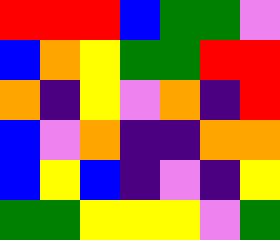[["red", "red", "red", "blue", "green", "green", "violet"], ["blue", "orange", "yellow", "green", "green", "red", "red"], ["orange", "indigo", "yellow", "violet", "orange", "indigo", "red"], ["blue", "violet", "orange", "indigo", "indigo", "orange", "orange"], ["blue", "yellow", "blue", "indigo", "violet", "indigo", "yellow"], ["green", "green", "yellow", "yellow", "yellow", "violet", "green"]]